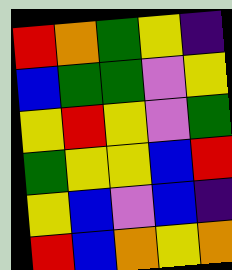[["red", "orange", "green", "yellow", "indigo"], ["blue", "green", "green", "violet", "yellow"], ["yellow", "red", "yellow", "violet", "green"], ["green", "yellow", "yellow", "blue", "red"], ["yellow", "blue", "violet", "blue", "indigo"], ["red", "blue", "orange", "yellow", "orange"]]